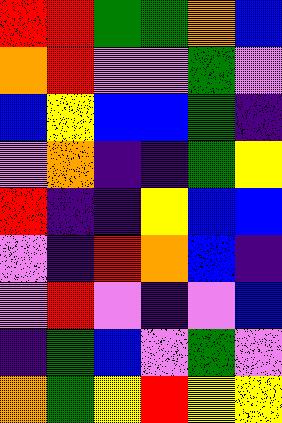[["red", "red", "green", "green", "orange", "blue"], ["orange", "red", "violet", "violet", "green", "violet"], ["blue", "yellow", "blue", "blue", "green", "indigo"], ["violet", "orange", "indigo", "indigo", "green", "yellow"], ["red", "indigo", "indigo", "yellow", "blue", "blue"], ["violet", "indigo", "red", "orange", "blue", "indigo"], ["violet", "red", "violet", "indigo", "violet", "blue"], ["indigo", "green", "blue", "violet", "green", "violet"], ["orange", "green", "yellow", "red", "yellow", "yellow"]]